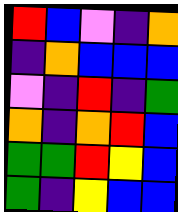[["red", "blue", "violet", "indigo", "orange"], ["indigo", "orange", "blue", "blue", "blue"], ["violet", "indigo", "red", "indigo", "green"], ["orange", "indigo", "orange", "red", "blue"], ["green", "green", "red", "yellow", "blue"], ["green", "indigo", "yellow", "blue", "blue"]]